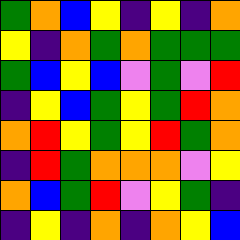[["green", "orange", "blue", "yellow", "indigo", "yellow", "indigo", "orange"], ["yellow", "indigo", "orange", "green", "orange", "green", "green", "green"], ["green", "blue", "yellow", "blue", "violet", "green", "violet", "red"], ["indigo", "yellow", "blue", "green", "yellow", "green", "red", "orange"], ["orange", "red", "yellow", "green", "yellow", "red", "green", "orange"], ["indigo", "red", "green", "orange", "orange", "orange", "violet", "yellow"], ["orange", "blue", "green", "red", "violet", "yellow", "green", "indigo"], ["indigo", "yellow", "indigo", "orange", "indigo", "orange", "yellow", "blue"]]